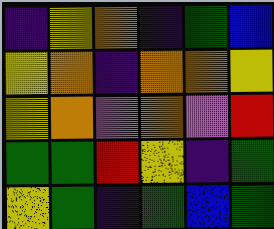[["indigo", "yellow", "orange", "indigo", "green", "blue"], ["yellow", "orange", "indigo", "orange", "orange", "yellow"], ["yellow", "orange", "violet", "orange", "violet", "red"], ["green", "green", "red", "yellow", "indigo", "green"], ["yellow", "green", "indigo", "green", "blue", "green"]]